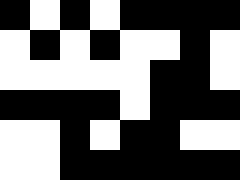[["black", "white", "black", "white", "black", "black", "black", "black"], ["white", "black", "white", "black", "white", "white", "black", "white"], ["white", "white", "white", "white", "white", "black", "black", "white"], ["black", "black", "black", "black", "white", "black", "black", "black"], ["white", "white", "black", "white", "black", "black", "white", "white"], ["white", "white", "black", "black", "black", "black", "black", "black"]]